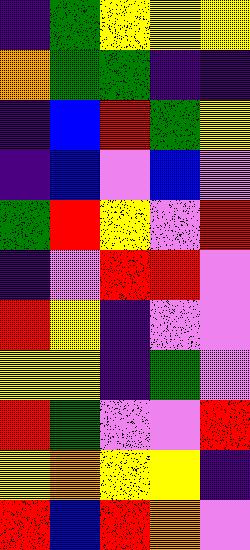[["indigo", "green", "yellow", "yellow", "yellow"], ["orange", "green", "green", "indigo", "indigo"], ["indigo", "blue", "red", "green", "yellow"], ["indigo", "blue", "violet", "blue", "violet"], ["green", "red", "yellow", "violet", "red"], ["indigo", "violet", "red", "red", "violet"], ["red", "yellow", "indigo", "violet", "violet"], ["yellow", "yellow", "indigo", "green", "violet"], ["red", "green", "violet", "violet", "red"], ["yellow", "orange", "yellow", "yellow", "indigo"], ["red", "blue", "red", "orange", "violet"]]